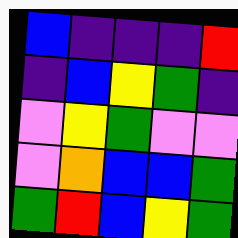[["blue", "indigo", "indigo", "indigo", "red"], ["indigo", "blue", "yellow", "green", "indigo"], ["violet", "yellow", "green", "violet", "violet"], ["violet", "orange", "blue", "blue", "green"], ["green", "red", "blue", "yellow", "green"]]